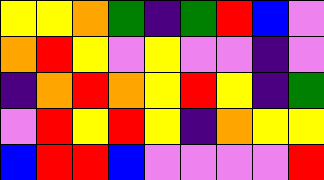[["yellow", "yellow", "orange", "green", "indigo", "green", "red", "blue", "violet"], ["orange", "red", "yellow", "violet", "yellow", "violet", "violet", "indigo", "violet"], ["indigo", "orange", "red", "orange", "yellow", "red", "yellow", "indigo", "green"], ["violet", "red", "yellow", "red", "yellow", "indigo", "orange", "yellow", "yellow"], ["blue", "red", "red", "blue", "violet", "violet", "violet", "violet", "red"]]